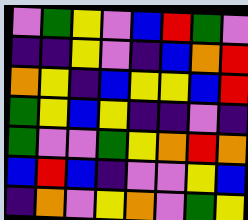[["violet", "green", "yellow", "violet", "blue", "red", "green", "violet"], ["indigo", "indigo", "yellow", "violet", "indigo", "blue", "orange", "red"], ["orange", "yellow", "indigo", "blue", "yellow", "yellow", "blue", "red"], ["green", "yellow", "blue", "yellow", "indigo", "indigo", "violet", "indigo"], ["green", "violet", "violet", "green", "yellow", "orange", "red", "orange"], ["blue", "red", "blue", "indigo", "violet", "violet", "yellow", "blue"], ["indigo", "orange", "violet", "yellow", "orange", "violet", "green", "yellow"]]